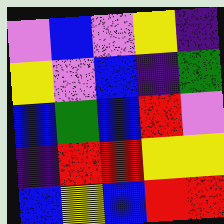[["violet", "blue", "violet", "yellow", "indigo"], ["yellow", "violet", "blue", "indigo", "green"], ["blue", "green", "blue", "red", "violet"], ["indigo", "red", "red", "yellow", "yellow"], ["blue", "yellow", "blue", "red", "red"]]